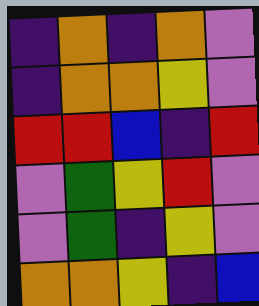[["indigo", "orange", "indigo", "orange", "violet"], ["indigo", "orange", "orange", "yellow", "violet"], ["red", "red", "blue", "indigo", "red"], ["violet", "green", "yellow", "red", "violet"], ["violet", "green", "indigo", "yellow", "violet"], ["orange", "orange", "yellow", "indigo", "blue"]]